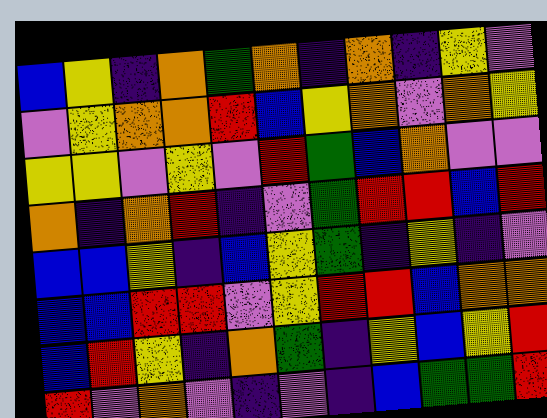[["blue", "yellow", "indigo", "orange", "green", "orange", "indigo", "orange", "indigo", "yellow", "violet"], ["violet", "yellow", "orange", "orange", "red", "blue", "yellow", "orange", "violet", "orange", "yellow"], ["yellow", "yellow", "violet", "yellow", "violet", "red", "green", "blue", "orange", "violet", "violet"], ["orange", "indigo", "orange", "red", "indigo", "violet", "green", "red", "red", "blue", "red"], ["blue", "blue", "yellow", "indigo", "blue", "yellow", "green", "indigo", "yellow", "indigo", "violet"], ["blue", "blue", "red", "red", "violet", "yellow", "red", "red", "blue", "orange", "orange"], ["blue", "red", "yellow", "indigo", "orange", "green", "indigo", "yellow", "blue", "yellow", "red"], ["red", "violet", "orange", "violet", "indigo", "violet", "indigo", "blue", "green", "green", "red"]]